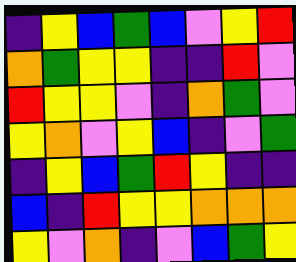[["indigo", "yellow", "blue", "green", "blue", "violet", "yellow", "red"], ["orange", "green", "yellow", "yellow", "indigo", "indigo", "red", "violet"], ["red", "yellow", "yellow", "violet", "indigo", "orange", "green", "violet"], ["yellow", "orange", "violet", "yellow", "blue", "indigo", "violet", "green"], ["indigo", "yellow", "blue", "green", "red", "yellow", "indigo", "indigo"], ["blue", "indigo", "red", "yellow", "yellow", "orange", "orange", "orange"], ["yellow", "violet", "orange", "indigo", "violet", "blue", "green", "yellow"]]